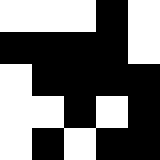[["white", "white", "white", "black", "white"], ["black", "black", "black", "black", "white"], ["white", "black", "black", "black", "black"], ["white", "white", "black", "white", "black"], ["white", "black", "white", "black", "black"]]